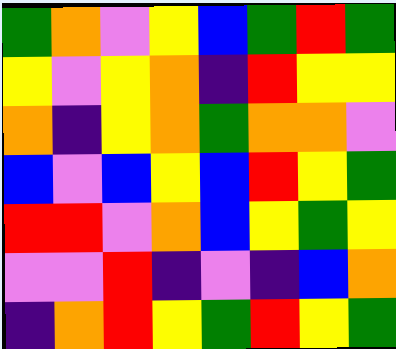[["green", "orange", "violet", "yellow", "blue", "green", "red", "green"], ["yellow", "violet", "yellow", "orange", "indigo", "red", "yellow", "yellow"], ["orange", "indigo", "yellow", "orange", "green", "orange", "orange", "violet"], ["blue", "violet", "blue", "yellow", "blue", "red", "yellow", "green"], ["red", "red", "violet", "orange", "blue", "yellow", "green", "yellow"], ["violet", "violet", "red", "indigo", "violet", "indigo", "blue", "orange"], ["indigo", "orange", "red", "yellow", "green", "red", "yellow", "green"]]